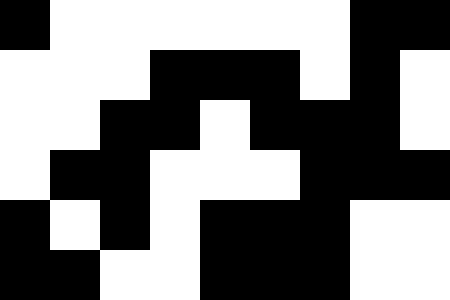[["black", "white", "white", "white", "white", "white", "white", "black", "black"], ["white", "white", "white", "black", "black", "black", "white", "black", "white"], ["white", "white", "black", "black", "white", "black", "black", "black", "white"], ["white", "black", "black", "white", "white", "white", "black", "black", "black"], ["black", "white", "black", "white", "black", "black", "black", "white", "white"], ["black", "black", "white", "white", "black", "black", "black", "white", "white"]]